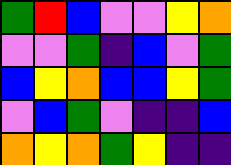[["green", "red", "blue", "violet", "violet", "yellow", "orange"], ["violet", "violet", "green", "indigo", "blue", "violet", "green"], ["blue", "yellow", "orange", "blue", "blue", "yellow", "green"], ["violet", "blue", "green", "violet", "indigo", "indigo", "blue"], ["orange", "yellow", "orange", "green", "yellow", "indigo", "indigo"]]